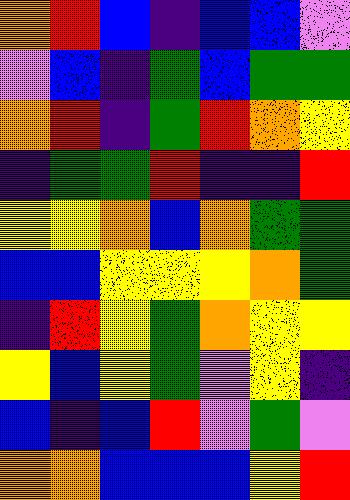[["orange", "red", "blue", "indigo", "blue", "blue", "violet"], ["violet", "blue", "indigo", "green", "blue", "green", "green"], ["orange", "red", "indigo", "green", "red", "orange", "yellow"], ["indigo", "green", "green", "red", "indigo", "indigo", "red"], ["yellow", "yellow", "orange", "blue", "orange", "green", "green"], ["blue", "blue", "yellow", "yellow", "yellow", "orange", "green"], ["indigo", "red", "yellow", "green", "orange", "yellow", "yellow"], ["yellow", "blue", "yellow", "green", "violet", "yellow", "indigo"], ["blue", "indigo", "blue", "red", "violet", "green", "violet"], ["orange", "orange", "blue", "blue", "blue", "yellow", "red"]]